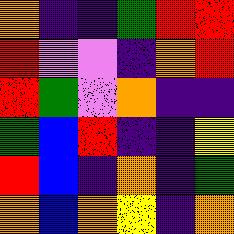[["orange", "indigo", "indigo", "green", "red", "red"], ["red", "violet", "violet", "indigo", "orange", "red"], ["red", "green", "violet", "orange", "indigo", "indigo"], ["green", "blue", "red", "indigo", "indigo", "yellow"], ["red", "blue", "indigo", "orange", "indigo", "green"], ["orange", "blue", "orange", "yellow", "indigo", "orange"]]